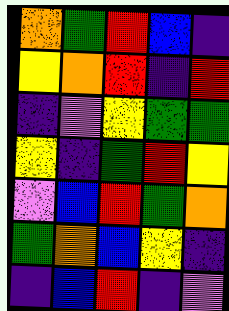[["orange", "green", "red", "blue", "indigo"], ["yellow", "orange", "red", "indigo", "red"], ["indigo", "violet", "yellow", "green", "green"], ["yellow", "indigo", "green", "red", "yellow"], ["violet", "blue", "red", "green", "orange"], ["green", "orange", "blue", "yellow", "indigo"], ["indigo", "blue", "red", "indigo", "violet"]]